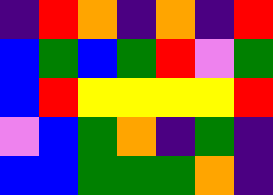[["indigo", "red", "orange", "indigo", "orange", "indigo", "red"], ["blue", "green", "blue", "green", "red", "violet", "green"], ["blue", "red", "yellow", "yellow", "yellow", "yellow", "red"], ["violet", "blue", "green", "orange", "indigo", "green", "indigo"], ["blue", "blue", "green", "green", "green", "orange", "indigo"]]